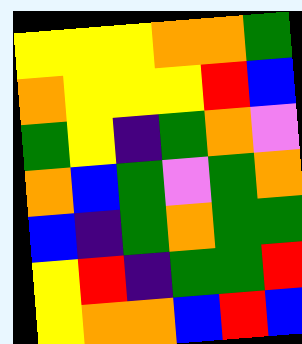[["yellow", "yellow", "yellow", "orange", "orange", "green"], ["orange", "yellow", "yellow", "yellow", "red", "blue"], ["green", "yellow", "indigo", "green", "orange", "violet"], ["orange", "blue", "green", "violet", "green", "orange"], ["blue", "indigo", "green", "orange", "green", "green"], ["yellow", "red", "indigo", "green", "green", "red"], ["yellow", "orange", "orange", "blue", "red", "blue"]]